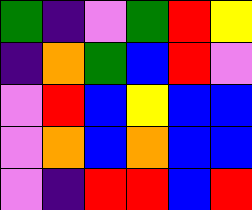[["green", "indigo", "violet", "green", "red", "yellow"], ["indigo", "orange", "green", "blue", "red", "violet"], ["violet", "red", "blue", "yellow", "blue", "blue"], ["violet", "orange", "blue", "orange", "blue", "blue"], ["violet", "indigo", "red", "red", "blue", "red"]]